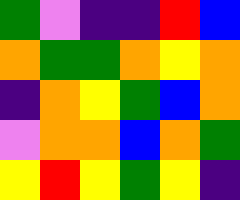[["green", "violet", "indigo", "indigo", "red", "blue"], ["orange", "green", "green", "orange", "yellow", "orange"], ["indigo", "orange", "yellow", "green", "blue", "orange"], ["violet", "orange", "orange", "blue", "orange", "green"], ["yellow", "red", "yellow", "green", "yellow", "indigo"]]